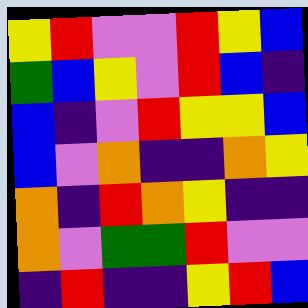[["yellow", "red", "violet", "violet", "red", "yellow", "blue"], ["green", "blue", "yellow", "violet", "red", "blue", "indigo"], ["blue", "indigo", "violet", "red", "yellow", "yellow", "blue"], ["blue", "violet", "orange", "indigo", "indigo", "orange", "yellow"], ["orange", "indigo", "red", "orange", "yellow", "indigo", "indigo"], ["orange", "violet", "green", "green", "red", "violet", "violet"], ["indigo", "red", "indigo", "indigo", "yellow", "red", "blue"]]